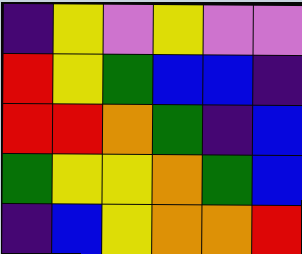[["indigo", "yellow", "violet", "yellow", "violet", "violet"], ["red", "yellow", "green", "blue", "blue", "indigo"], ["red", "red", "orange", "green", "indigo", "blue"], ["green", "yellow", "yellow", "orange", "green", "blue"], ["indigo", "blue", "yellow", "orange", "orange", "red"]]